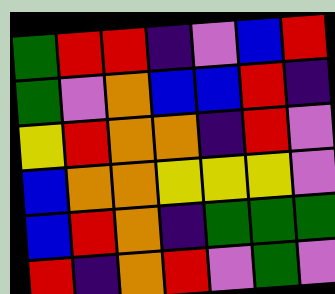[["green", "red", "red", "indigo", "violet", "blue", "red"], ["green", "violet", "orange", "blue", "blue", "red", "indigo"], ["yellow", "red", "orange", "orange", "indigo", "red", "violet"], ["blue", "orange", "orange", "yellow", "yellow", "yellow", "violet"], ["blue", "red", "orange", "indigo", "green", "green", "green"], ["red", "indigo", "orange", "red", "violet", "green", "violet"]]